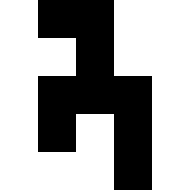[["white", "black", "black", "white", "white"], ["white", "white", "black", "white", "white"], ["white", "black", "black", "black", "white"], ["white", "black", "white", "black", "white"], ["white", "white", "white", "black", "white"]]